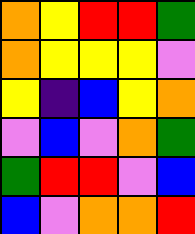[["orange", "yellow", "red", "red", "green"], ["orange", "yellow", "yellow", "yellow", "violet"], ["yellow", "indigo", "blue", "yellow", "orange"], ["violet", "blue", "violet", "orange", "green"], ["green", "red", "red", "violet", "blue"], ["blue", "violet", "orange", "orange", "red"]]